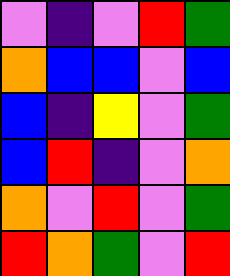[["violet", "indigo", "violet", "red", "green"], ["orange", "blue", "blue", "violet", "blue"], ["blue", "indigo", "yellow", "violet", "green"], ["blue", "red", "indigo", "violet", "orange"], ["orange", "violet", "red", "violet", "green"], ["red", "orange", "green", "violet", "red"]]